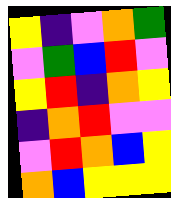[["yellow", "indigo", "violet", "orange", "green"], ["violet", "green", "blue", "red", "violet"], ["yellow", "red", "indigo", "orange", "yellow"], ["indigo", "orange", "red", "violet", "violet"], ["violet", "red", "orange", "blue", "yellow"], ["orange", "blue", "yellow", "yellow", "yellow"]]